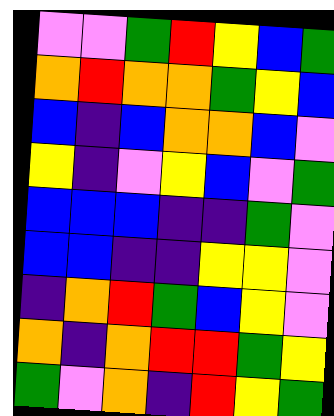[["violet", "violet", "green", "red", "yellow", "blue", "green"], ["orange", "red", "orange", "orange", "green", "yellow", "blue"], ["blue", "indigo", "blue", "orange", "orange", "blue", "violet"], ["yellow", "indigo", "violet", "yellow", "blue", "violet", "green"], ["blue", "blue", "blue", "indigo", "indigo", "green", "violet"], ["blue", "blue", "indigo", "indigo", "yellow", "yellow", "violet"], ["indigo", "orange", "red", "green", "blue", "yellow", "violet"], ["orange", "indigo", "orange", "red", "red", "green", "yellow"], ["green", "violet", "orange", "indigo", "red", "yellow", "green"]]